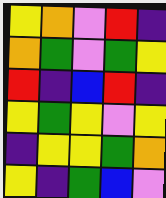[["yellow", "orange", "violet", "red", "indigo"], ["orange", "green", "violet", "green", "yellow"], ["red", "indigo", "blue", "red", "indigo"], ["yellow", "green", "yellow", "violet", "yellow"], ["indigo", "yellow", "yellow", "green", "orange"], ["yellow", "indigo", "green", "blue", "violet"]]